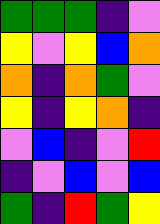[["green", "green", "green", "indigo", "violet"], ["yellow", "violet", "yellow", "blue", "orange"], ["orange", "indigo", "orange", "green", "violet"], ["yellow", "indigo", "yellow", "orange", "indigo"], ["violet", "blue", "indigo", "violet", "red"], ["indigo", "violet", "blue", "violet", "blue"], ["green", "indigo", "red", "green", "yellow"]]